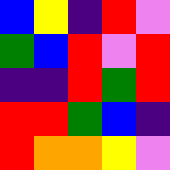[["blue", "yellow", "indigo", "red", "violet"], ["green", "blue", "red", "violet", "red"], ["indigo", "indigo", "red", "green", "red"], ["red", "red", "green", "blue", "indigo"], ["red", "orange", "orange", "yellow", "violet"]]